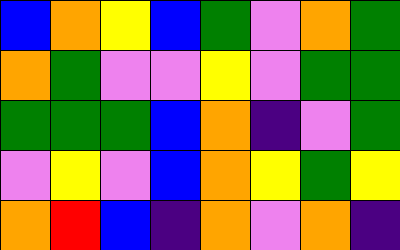[["blue", "orange", "yellow", "blue", "green", "violet", "orange", "green"], ["orange", "green", "violet", "violet", "yellow", "violet", "green", "green"], ["green", "green", "green", "blue", "orange", "indigo", "violet", "green"], ["violet", "yellow", "violet", "blue", "orange", "yellow", "green", "yellow"], ["orange", "red", "blue", "indigo", "orange", "violet", "orange", "indigo"]]